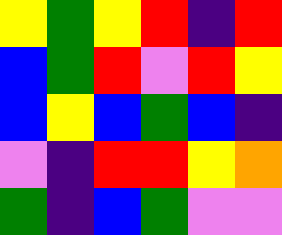[["yellow", "green", "yellow", "red", "indigo", "red"], ["blue", "green", "red", "violet", "red", "yellow"], ["blue", "yellow", "blue", "green", "blue", "indigo"], ["violet", "indigo", "red", "red", "yellow", "orange"], ["green", "indigo", "blue", "green", "violet", "violet"]]